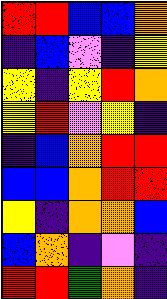[["red", "red", "blue", "blue", "orange"], ["indigo", "blue", "violet", "indigo", "yellow"], ["yellow", "indigo", "yellow", "red", "orange"], ["yellow", "red", "violet", "yellow", "indigo"], ["indigo", "blue", "orange", "red", "red"], ["blue", "blue", "orange", "red", "red"], ["yellow", "indigo", "orange", "orange", "blue"], ["blue", "orange", "indigo", "violet", "indigo"], ["red", "red", "green", "orange", "indigo"]]